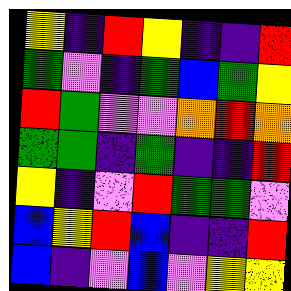[["yellow", "indigo", "red", "yellow", "indigo", "indigo", "red"], ["green", "violet", "indigo", "green", "blue", "green", "yellow"], ["red", "green", "violet", "violet", "orange", "red", "orange"], ["green", "green", "indigo", "green", "indigo", "indigo", "red"], ["yellow", "indigo", "violet", "red", "green", "green", "violet"], ["blue", "yellow", "red", "blue", "indigo", "indigo", "red"], ["blue", "indigo", "violet", "blue", "violet", "yellow", "yellow"]]